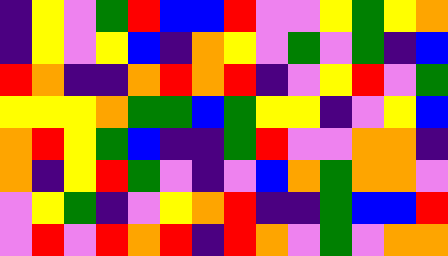[["indigo", "yellow", "violet", "green", "red", "blue", "blue", "red", "violet", "violet", "yellow", "green", "yellow", "orange"], ["indigo", "yellow", "violet", "yellow", "blue", "indigo", "orange", "yellow", "violet", "green", "violet", "green", "indigo", "blue"], ["red", "orange", "indigo", "indigo", "orange", "red", "orange", "red", "indigo", "violet", "yellow", "red", "violet", "green"], ["yellow", "yellow", "yellow", "orange", "green", "green", "blue", "green", "yellow", "yellow", "indigo", "violet", "yellow", "blue"], ["orange", "red", "yellow", "green", "blue", "indigo", "indigo", "green", "red", "violet", "violet", "orange", "orange", "indigo"], ["orange", "indigo", "yellow", "red", "green", "violet", "indigo", "violet", "blue", "orange", "green", "orange", "orange", "violet"], ["violet", "yellow", "green", "indigo", "violet", "yellow", "orange", "red", "indigo", "indigo", "green", "blue", "blue", "red"], ["violet", "red", "violet", "red", "orange", "red", "indigo", "red", "orange", "violet", "green", "violet", "orange", "orange"]]